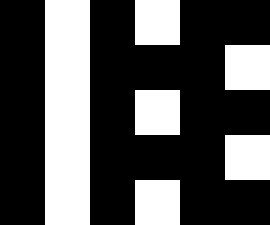[["black", "white", "black", "white", "black", "black"], ["black", "white", "black", "black", "black", "white"], ["black", "white", "black", "white", "black", "black"], ["black", "white", "black", "black", "black", "white"], ["black", "white", "black", "white", "black", "black"]]